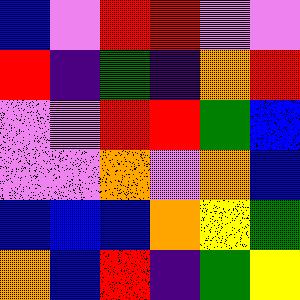[["blue", "violet", "red", "red", "violet", "violet"], ["red", "indigo", "green", "indigo", "orange", "red"], ["violet", "violet", "red", "red", "green", "blue"], ["violet", "violet", "orange", "violet", "orange", "blue"], ["blue", "blue", "blue", "orange", "yellow", "green"], ["orange", "blue", "red", "indigo", "green", "yellow"]]